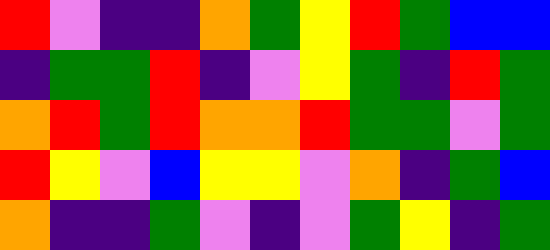[["red", "violet", "indigo", "indigo", "orange", "green", "yellow", "red", "green", "blue", "blue"], ["indigo", "green", "green", "red", "indigo", "violet", "yellow", "green", "indigo", "red", "green"], ["orange", "red", "green", "red", "orange", "orange", "red", "green", "green", "violet", "green"], ["red", "yellow", "violet", "blue", "yellow", "yellow", "violet", "orange", "indigo", "green", "blue"], ["orange", "indigo", "indigo", "green", "violet", "indigo", "violet", "green", "yellow", "indigo", "green"]]